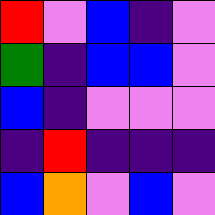[["red", "violet", "blue", "indigo", "violet"], ["green", "indigo", "blue", "blue", "violet"], ["blue", "indigo", "violet", "violet", "violet"], ["indigo", "red", "indigo", "indigo", "indigo"], ["blue", "orange", "violet", "blue", "violet"]]